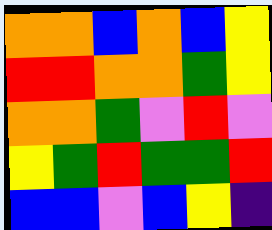[["orange", "orange", "blue", "orange", "blue", "yellow"], ["red", "red", "orange", "orange", "green", "yellow"], ["orange", "orange", "green", "violet", "red", "violet"], ["yellow", "green", "red", "green", "green", "red"], ["blue", "blue", "violet", "blue", "yellow", "indigo"]]